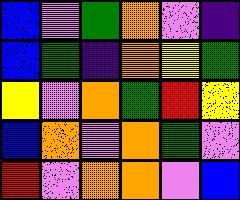[["blue", "violet", "green", "orange", "violet", "indigo"], ["blue", "green", "indigo", "orange", "yellow", "green"], ["yellow", "violet", "orange", "green", "red", "yellow"], ["blue", "orange", "violet", "orange", "green", "violet"], ["red", "violet", "orange", "orange", "violet", "blue"]]